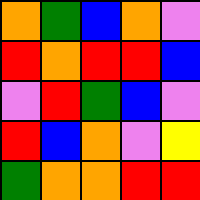[["orange", "green", "blue", "orange", "violet"], ["red", "orange", "red", "red", "blue"], ["violet", "red", "green", "blue", "violet"], ["red", "blue", "orange", "violet", "yellow"], ["green", "orange", "orange", "red", "red"]]